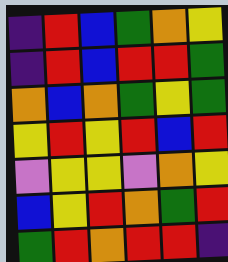[["indigo", "red", "blue", "green", "orange", "yellow"], ["indigo", "red", "blue", "red", "red", "green"], ["orange", "blue", "orange", "green", "yellow", "green"], ["yellow", "red", "yellow", "red", "blue", "red"], ["violet", "yellow", "yellow", "violet", "orange", "yellow"], ["blue", "yellow", "red", "orange", "green", "red"], ["green", "red", "orange", "red", "red", "indigo"]]